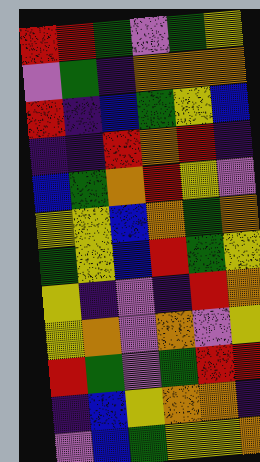[["red", "red", "green", "violet", "green", "yellow"], ["violet", "green", "indigo", "orange", "orange", "orange"], ["red", "indigo", "blue", "green", "yellow", "blue"], ["indigo", "indigo", "red", "orange", "red", "indigo"], ["blue", "green", "orange", "red", "yellow", "violet"], ["yellow", "yellow", "blue", "orange", "green", "orange"], ["green", "yellow", "blue", "red", "green", "yellow"], ["yellow", "indigo", "violet", "indigo", "red", "orange"], ["yellow", "orange", "violet", "orange", "violet", "yellow"], ["red", "green", "violet", "green", "red", "red"], ["indigo", "blue", "yellow", "orange", "orange", "indigo"], ["violet", "blue", "green", "yellow", "yellow", "orange"]]